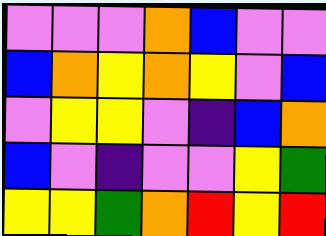[["violet", "violet", "violet", "orange", "blue", "violet", "violet"], ["blue", "orange", "yellow", "orange", "yellow", "violet", "blue"], ["violet", "yellow", "yellow", "violet", "indigo", "blue", "orange"], ["blue", "violet", "indigo", "violet", "violet", "yellow", "green"], ["yellow", "yellow", "green", "orange", "red", "yellow", "red"]]